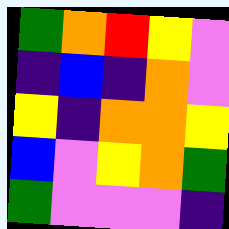[["green", "orange", "red", "yellow", "violet"], ["indigo", "blue", "indigo", "orange", "violet"], ["yellow", "indigo", "orange", "orange", "yellow"], ["blue", "violet", "yellow", "orange", "green"], ["green", "violet", "violet", "violet", "indigo"]]